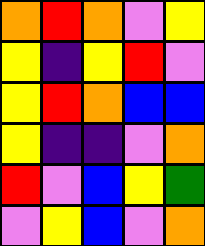[["orange", "red", "orange", "violet", "yellow"], ["yellow", "indigo", "yellow", "red", "violet"], ["yellow", "red", "orange", "blue", "blue"], ["yellow", "indigo", "indigo", "violet", "orange"], ["red", "violet", "blue", "yellow", "green"], ["violet", "yellow", "blue", "violet", "orange"]]